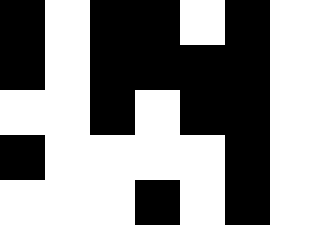[["black", "white", "black", "black", "white", "black", "white"], ["black", "white", "black", "black", "black", "black", "white"], ["white", "white", "black", "white", "black", "black", "white"], ["black", "white", "white", "white", "white", "black", "white"], ["white", "white", "white", "black", "white", "black", "white"]]